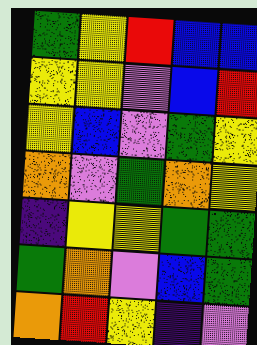[["green", "yellow", "red", "blue", "blue"], ["yellow", "yellow", "violet", "blue", "red"], ["yellow", "blue", "violet", "green", "yellow"], ["orange", "violet", "green", "orange", "yellow"], ["indigo", "yellow", "yellow", "green", "green"], ["green", "orange", "violet", "blue", "green"], ["orange", "red", "yellow", "indigo", "violet"]]